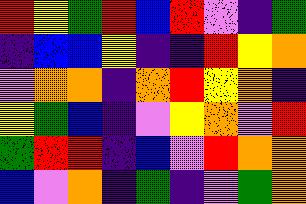[["red", "yellow", "green", "red", "blue", "red", "violet", "indigo", "green"], ["indigo", "blue", "blue", "yellow", "indigo", "indigo", "red", "yellow", "orange"], ["violet", "orange", "orange", "indigo", "orange", "red", "yellow", "orange", "indigo"], ["yellow", "green", "blue", "indigo", "violet", "yellow", "orange", "violet", "red"], ["green", "red", "red", "indigo", "blue", "violet", "red", "orange", "orange"], ["blue", "violet", "orange", "indigo", "green", "indigo", "violet", "green", "orange"]]